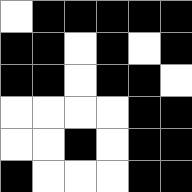[["white", "black", "black", "black", "black", "black"], ["black", "black", "white", "black", "white", "black"], ["black", "black", "white", "black", "black", "white"], ["white", "white", "white", "white", "black", "black"], ["white", "white", "black", "white", "black", "black"], ["black", "white", "white", "white", "black", "black"]]